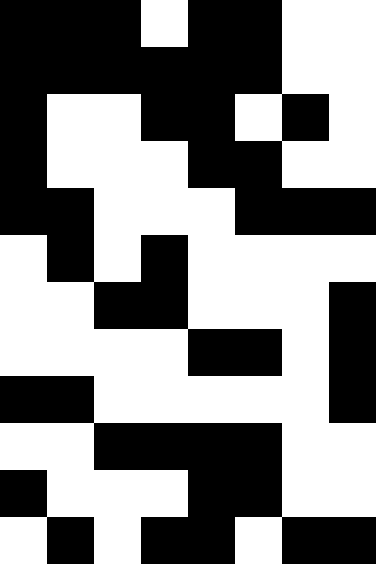[["black", "black", "black", "white", "black", "black", "white", "white"], ["black", "black", "black", "black", "black", "black", "white", "white"], ["black", "white", "white", "black", "black", "white", "black", "white"], ["black", "white", "white", "white", "black", "black", "white", "white"], ["black", "black", "white", "white", "white", "black", "black", "black"], ["white", "black", "white", "black", "white", "white", "white", "white"], ["white", "white", "black", "black", "white", "white", "white", "black"], ["white", "white", "white", "white", "black", "black", "white", "black"], ["black", "black", "white", "white", "white", "white", "white", "black"], ["white", "white", "black", "black", "black", "black", "white", "white"], ["black", "white", "white", "white", "black", "black", "white", "white"], ["white", "black", "white", "black", "black", "white", "black", "black"]]